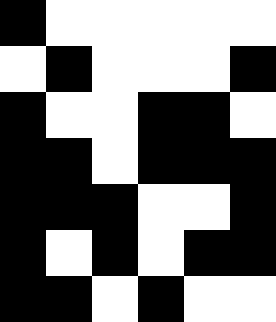[["black", "white", "white", "white", "white", "white"], ["white", "black", "white", "white", "white", "black"], ["black", "white", "white", "black", "black", "white"], ["black", "black", "white", "black", "black", "black"], ["black", "black", "black", "white", "white", "black"], ["black", "white", "black", "white", "black", "black"], ["black", "black", "white", "black", "white", "white"]]